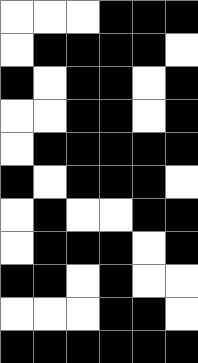[["white", "white", "white", "black", "black", "black"], ["white", "black", "black", "black", "black", "white"], ["black", "white", "black", "black", "white", "black"], ["white", "white", "black", "black", "white", "black"], ["white", "black", "black", "black", "black", "black"], ["black", "white", "black", "black", "black", "white"], ["white", "black", "white", "white", "black", "black"], ["white", "black", "black", "black", "white", "black"], ["black", "black", "white", "black", "white", "white"], ["white", "white", "white", "black", "black", "white"], ["black", "black", "black", "black", "black", "black"]]